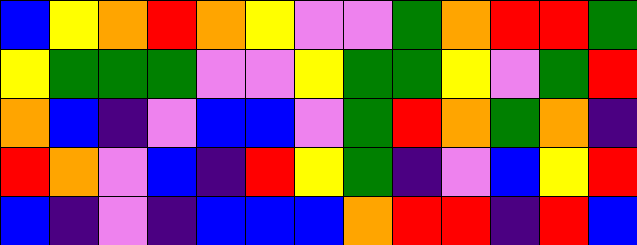[["blue", "yellow", "orange", "red", "orange", "yellow", "violet", "violet", "green", "orange", "red", "red", "green"], ["yellow", "green", "green", "green", "violet", "violet", "yellow", "green", "green", "yellow", "violet", "green", "red"], ["orange", "blue", "indigo", "violet", "blue", "blue", "violet", "green", "red", "orange", "green", "orange", "indigo"], ["red", "orange", "violet", "blue", "indigo", "red", "yellow", "green", "indigo", "violet", "blue", "yellow", "red"], ["blue", "indigo", "violet", "indigo", "blue", "blue", "blue", "orange", "red", "red", "indigo", "red", "blue"]]